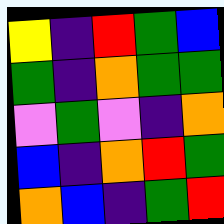[["yellow", "indigo", "red", "green", "blue"], ["green", "indigo", "orange", "green", "green"], ["violet", "green", "violet", "indigo", "orange"], ["blue", "indigo", "orange", "red", "green"], ["orange", "blue", "indigo", "green", "red"]]